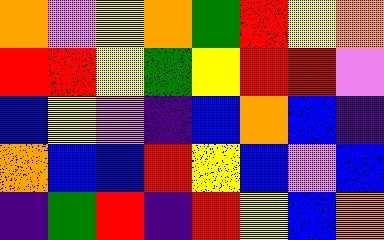[["orange", "violet", "yellow", "orange", "green", "red", "yellow", "orange"], ["red", "red", "yellow", "green", "yellow", "red", "red", "violet"], ["blue", "yellow", "violet", "indigo", "blue", "orange", "blue", "indigo"], ["orange", "blue", "blue", "red", "yellow", "blue", "violet", "blue"], ["indigo", "green", "red", "indigo", "red", "yellow", "blue", "orange"]]